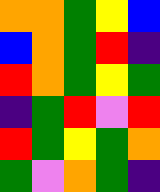[["orange", "orange", "green", "yellow", "blue"], ["blue", "orange", "green", "red", "indigo"], ["red", "orange", "green", "yellow", "green"], ["indigo", "green", "red", "violet", "red"], ["red", "green", "yellow", "green", "orange"], ["green", "violet", "orange", "green", "indigo"]]